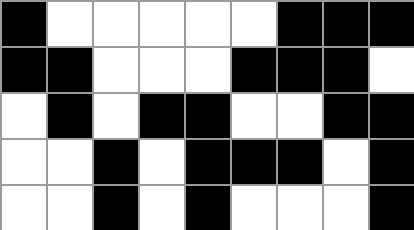[["black", "white", "white", "white", "white", "white", "black", "black", "black"], ["black", "black", "white", "white", "white", "black", "black", "black", "white"], ["white", "black", "white", "black", "black", "white", "white", "black", "black"], ["white", "white", "black", "white", "black", "black", "black", "white", "black"], ["white", "white", "black", "white", "black", "white", "white", "white", "black"]]